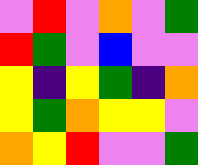[["violet", "red", "violet", "orange", "violet", "green"], ["red", "green", "violet", "blue", "violet", "violet"], ["yellow", "indigo", "yellow", "green", "indigo", "orange"], ["yellow", "green", "orange", "yellow", "yellow", "violet"], ["orange", "yellow", "red", "violet", "violet", "green"]]